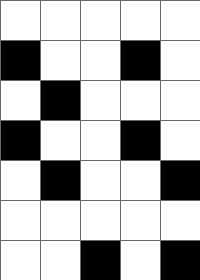[["white", "white", "white", "white", "white"], ["black", "white", "white", "black", "white"], ["white", "black", "white", "white", "white"], ["black", "white", "white", "black", "white"], ["white", "black", "white", "white", "black"], ["white", "white", "white", "white", "white"], ["white", "white", "black", "white", "black"]]